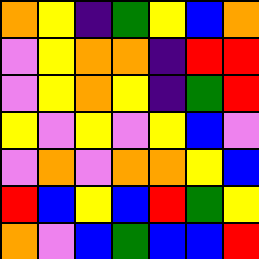[["orange", "yellow", "indigo", "green", "yellow", "blue", "orange"], ["violet", "yellow", "orange", "orange", "indigo", "red", "red"], ["violet", "yellow", "orange", "yellow", "indigo", "green", "red"], ["yellow", "violet", "yellow", "violet", "yellow", "blue", "violet"], ["violet", "orange", "violet", "orange", "orange", "yellow", "blue"], ["red", "blue", "yellow", "blue", "red", "green", "yellow"], ["orange", "violet", "blue", "green", "blue", "blue", "red"]]